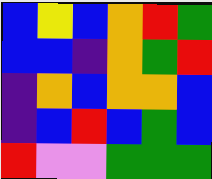[["blue", "yellow", "blue", "orange", "red", "green"], ["blue", "blue", "indigo", "orange", "green", "red"], ["indigo", "orange", "blue", "orange", "orange", "blue"], ["indigo", "blue", "red", "blue", "green", "blue"], ["red", "violet", "violet", "green", "green", "green"]]